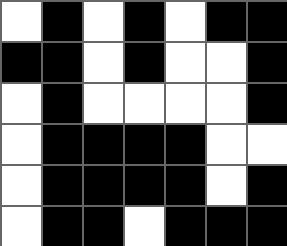[["white", "black", "white", "black", "white", "black", "black"], ["black", "black", "white", "black", "white", "white", "black"], ["white", "black", "white", "white", "white", "white", "black"], ["white", "black", "black", "black", "black", "white", "white"], ["white", "black", "black", "black", "black", "white", "black"], ["white", "black", "black", "white", "black", "black", "black"]]